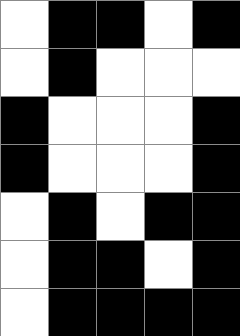[["white", "black", "black", "white", "black"], ["white", "black", "white", "white", "white"], ["black", "white", "white", "white", "black"], ["black", "white", "white", "white", "black"], ["white", "black", "white", "black", "black"], ["white", "black", "black", "white", "black"], ["white", "black", "black", "black", "black"]]